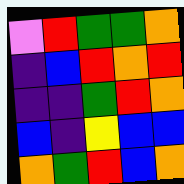[["violet", "red", "green", "green", "orange"], ["indigo", "blue", "red", "orange", "red"], ["indigo", "indigo", "green", "red", "orange"], ["blue", "indigo", "yellow", "blue", "blue"], ["orange", "green", "red", "blue", "orange"]]